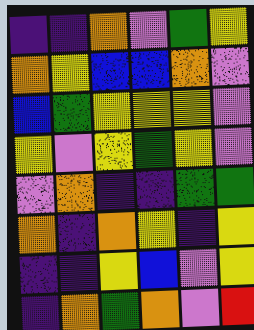[["indigo", "indigo", "orange", "violet", "green", "yellow"], ["orange", "yellow", "blue", "blue", "orange", "violet"], ["blue", "green", "yellow", "yellow", "yellow", "violet"], ["yellow", "violet", "yellow", "green", "yellow", "violet"], ["violet", "orange", "indigo", "indigo", "green", "green"], ["orange", "indigo", "orange", "yellow", "indigo", "yellow"], ["indigo", "indigo", "yellow", "blue", "violet", "yellow"], ["indigo", "orange", "green", "orange", "violet", "red"]]